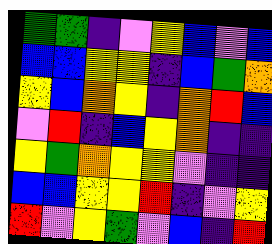[["green", "green", "indigo", "violet", "yellow", "blue", "violet", "blue"], ["blue", "blue", "yellow", "yellow", "indigo", "blue", "green", "orange"], ["yellow", "blue", "orange", "yellow", "indigo", "orange", "red", "blue"], ["violet", "red", "indigo", "blue", "yellow", "orange", "indigo", "indigo"], ["yellow", "green", "orange", "yellow", "yellow", "violet", "indigo", "indigo"], ["blue", "blue", "yellow", "yellow", "red", "indigo", "violet", "yellow"], ["red", "violet", "yellow", "green", "violet", "blue", "indigo", "red"]]